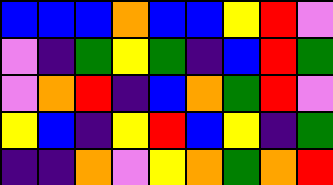[["blue", "blue", "blue", "orange", "blue", "blue", "yellow", "red", "violet"], ["violet", "indigo", "green", "yellow", "green", "indigo", "blue", "red", "green"], ["violet", "orange", "red", "indigo", "blue", "orange", "green", "red", "violet"], ["yellow", "blue", "indigo", "yellow", "red", "blue", "yellow", "indigo", "green"], ["indigo", "indigo", "orange", "violet", "yellow", "orange", "green", "orange", "red"]]